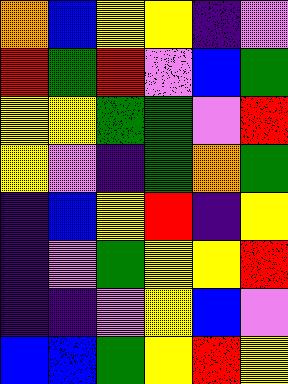[["orange", "blue", "yellow", "yellow", "indigo", "violet"], ["red", "green", "red", "violet", "blue", "green"], ["yellow", "yellow", "green", "green", "violet", "red"], ["yellow", "violet", "indigo", "green", "orange", "green"], ["indigo", "blue", "yellow", "red", "indigo", "yellow"], ["indigo", "violet", "green", "yellow", "yellow", "red"], ["indigo", "indigo", "violet", "yellow", "blue", "violet"], ["blue", "blue", "green", "yellow", "red", "yellow"]]